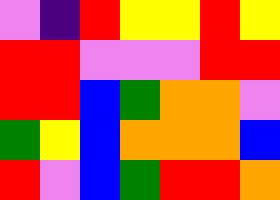[["violet", "indigo", "red", "yellow", "yellow", "red", "yellow"], ["red", "red", "violet", "violet", "violet", "red", "red"], ["red", "red", "blue", "green", "orange", "orange", "violet"], ["green", "yellow", "blue", "orange", "orange", "orange", "blue"], ["red", "violet", "blue", "green", "red", "red", "orange"]]